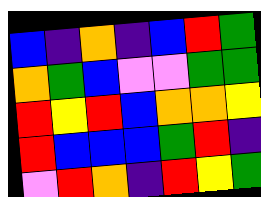[["blue", "indigo", "orange", "indigo", "blue", "red", "green"], ["orange", "green", "blue", "violet", "violet", "green", "green"], ["red", "yellow", "red", "blue", "orange", "orange", "yellow"], ["red", "blue", "blue", "blue", "green", "red", "indigo"], ["violet", "red", "orange", "indigo", "red", "yellow", "green"]]